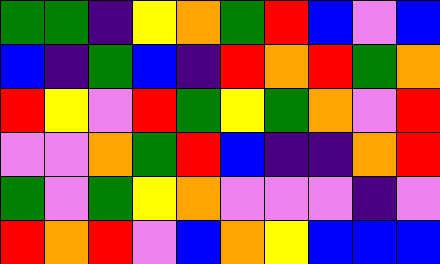[["green", "green", "indigo", "yellow", "orange", "green", "red", "blue", "violet", "blue"], ["blue", "indigo", "green", "blue", "indigo", "red", "orange", "red", "green", "orange"], ["red", "yellow", "violet", "red", "green", "yellow", "green", "orange", "violet", "red"], ["violet", "violet", "orange", "green", "red", "blue", "indigo", "indigo", "orange", "red"], ["green", "violet", "green", "yellow", "orange", "violet", "violet", "violet", "indigo", "violet"], ["red", "orange", "red", "violet", "blue", "orange", "yellow", "blue", "blue", "blue"]]